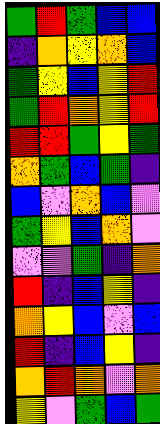[["green", "red", "green", "blue", "blue"], ["indigo", "orange", "yellow", "orange", "blue"], ["green", "yellow", "blue", "yellow", "red"], ["green", "red", "orange", "yellow", "red"], ["red", "red", "green", "yellow", "green"], ["orange", "green", "blue", "green", "indigo"], ["blue", "violet", "orange", "blue", "violet"], ["green", "yellow", "blue", "orange", "violet"], ["violet", "violet", "green", "indigo", "orange"], ["red", "indigo", "blue", "yellow", "indigo"], ["orange", "yellow", "blue", "violet", "blue"], ["red", "indigo", "blue", "yellow", "indigo"], ["orange", "red", "orange", "violet", "orange"], ["yellow", "violet", "green", "blue", "green"]]